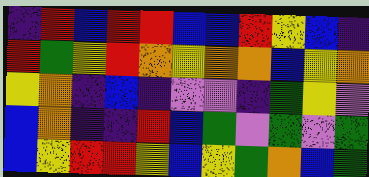[["indigo", "red", "blue", "red", "red", "blue", "blue", "red", "yellow", "blue", "indigo"], ["red", "green", "yellow", "red", "orange", "yellow", "orange", "orange", "blue", "yellow", "orange"], ["yellow", "orange", "indigo", "blue", "indigo", "violet", "violet", "indigo", "green", "yellow", "violet"], ["blue", "orange", "indigo", "indigo", "red", "blue", "green", "violet", "green", "violet", "green"], ["blue", "yellow", "red", "red", "yellow", "blue", "yellow", "green", "orange", "blue", "green"]]